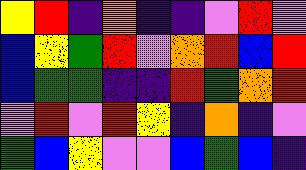[["yellow", "red", "indigo", "orange", "indigo", "indigo", "violet", "red", "violet"], ["blue", "yellow", "green", "red", "violet", "orange", "red", "blue", "red"], ["blue", "green", "green", "indigo", "indigo", "red", "green", "orange", "red"], ["violet", "red", "violet", "red", "yellow", "indigo", "orange", "indigo", "violet"], ["green", "blue", "yellow", "violet", "violet", "blue", "green", "blue", "indigo"]]